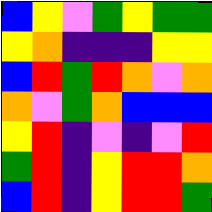[["blue", "yellow", "violet", "green", "yellow", "green", "green"], ["yellow", "orange", "indigo", "indigo", "indigo", "yellow", "yellow"], ["blue", "red", "green", "red", "orange", "violet", "orange"], ["orange", "violet", "green", "orange", "blue", "blue", "blue"], ["yellow", "red", "indigo", "violet", "indigo", "violet", "red"], ["green", "red", "indigo", "yellow", "red", "red", "orange"], ["blue", "red", "indigo", "yellow", "red", "red", "green"]]